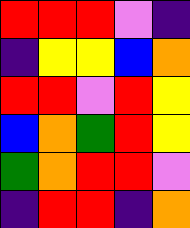[["red", "red", "red", "violet", "indigo"], ["indigo", "yellow", "yellow", "blue", "orange"], ["red", "red", "violet", "red", "yellow"], ["blue", "orange", "green", "red", "yellow"], ["green", "orange", "red", "red", "violet"], ["indigo", "red", "red", "indigo", "orange"]]